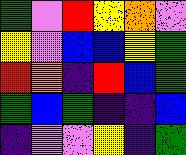[["green", "violet", "red", "yellow", "orange", "violet"], ["yellow", "violet", "blue", "blue", "yellow", "green"], ["red", "orange", "indigo", "red", "blue", "green"], ["green", "blue", "green", "indigo", "indigo", "blue"], ["indigo", "violet", "violet", "yellow", "indigo", "green"]]